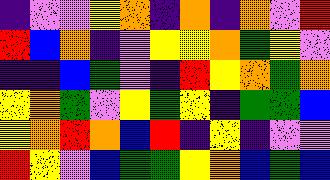[["indigo", "violet", "violet", "yellow", "orange", "indigo", "orange", "indigo", "orange", "violet", "red"], ["red", "blue", "orange", "indigo", "violet", "yellow", "yellow", "orange", "green", "yellow", "violet"], ["indigo", "indigo", "blue", "green", "violet", "indigo", "red", "yellow", "orange", "green", "orange"], ["yellow", "orange", "green", "violet", "yellow", "green", "yellow", "indigo", "green", "green", "blue"], ["yellow", "orange", "red", "orange", "blue", "red", "indigo", "yellow", "indigo", "violet", "violet"], ["red", "yellow", "violet", "blue", "green", "green", "yellow", "orange", "blue", "green", "blue"]]